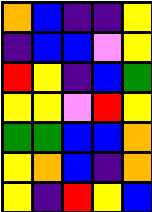[["orange", "blue", "indigo", "indigo", "yellow"], ["indigo", "blue", "blue", "violet", "yellow"], ["red", "yellow", "indigo", "blue", "green"], ["yellow", "yellow", "violet", "red", "yellow"], ["green", "green", "blue", "blue", "orange"], ["yellow", "orange", "blue", "indigo", "orange"], ["yellow", "indigo", "red", "yellow", "blue"]]